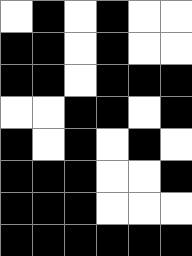[["white", "black", "white", "black", "white", "white"], ["black", "black", "white", "black", "white", "white"], ["black", "black", "white", "black", "black", "black"], ["white", "white", "black", "black", "white", "black"], ["black", "white", "black", "white", "black", "white"], ["black", "black", "black", "white", "white", "black"], ["black", "black", "black", "white", "white", "white"], ["black", "black", "black", "black", "black", "black"]]